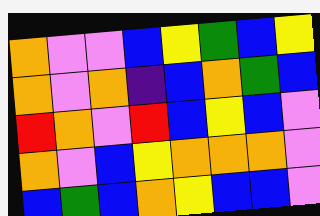[["orange", "violet", "violet", "blue", "yellow", "green", "blue", "yellow"], ["orange", "violet", "orange", "indigo", "blue", "orange", "green", "blue"], ["red", "orange", "violet", "red", "blue", "yellow", "blue", "violet"], ["orange", "violet", "blue", "yellow", "orange", "orange", "orange", "violet"], ["blue", "green", "blue", "orange", "yellow", "blue", "blue", "violet"]]